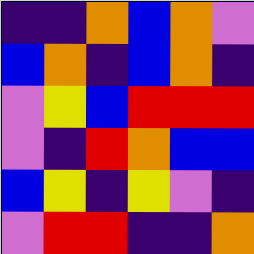[["indigo", "indigo", "orange", "blue", "orange", "violet"], ["blue", "orange", "indigo", "blue", "orange", "indigo"], ["violet", "yellow", "blue", "red", "red", "red"], ["violet", "indigo", "red", "orange", "blue", "blue"], ["blue", "yellow", "indigo", "yellow", "violet", "indigo"], ["violet", "red", "red", "indigo", "indigo", "orange"]]